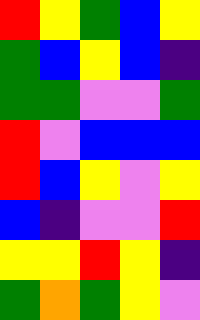[["red", "yellow", "green", "blue", "yellow"], ["green", "blue", "yellow", "blue", "indigo"], ["green", "green", "violet", "violet", "green"], ["red", "violet", "blue", "blue", "blue"], ["red", "blue", "yellow", "violet", "yellow"], ["blue", "indigo", "violet", "violet", "red"], ["yellow", "yellow", "red", "yellow", "indigo"], ["green", "orange", "green", "yellow", "violet"]]